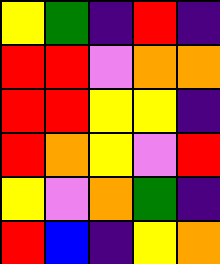[["yellow", "green", "indigo", "red", "indigo"], ["red", "red", "violet", "orange", "orange"], ["red", "red", "yellow", "yellow", "indigo"], ["red", "orange", "yellow", "violet", "red"], ["yellow", "violet", "orange", "green", "indigo"], ["red", "blue", "indigo", "yellow", "orange"]]